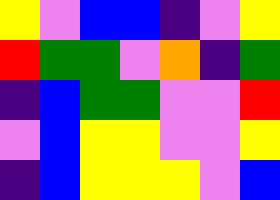[["yellow", "violet", "blue", "blue", "indigo", "violet", "yellow"], ["red", "green", "green", "violet", "orange", "indigo", "green"], ["indigo", "blue", "green", "green", "violet", "violet", "red"], ["violet", "blue", "yellow", "yellow", "violet", "violet", "yellow"], ["indigo", "blue", "yellow", "yellow", "yellow", "violet", "blue"]]